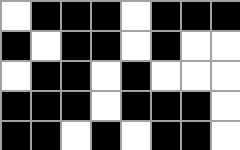[["white", "black", "black", "black", "white", "black", "black", "black"], ["black", "white", "black", "black", "white", "black", "white", "white"], ["white", "black", "black", "white", "black", "white", "white", "white"], ["black", "black", "black", "white", "black", "black", "black", "white"], ["black", "black", "white", "black", "white", "black", "black", "white"]]